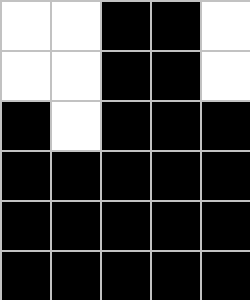[["white", "white", "black", "black", "white"], ["white", "white", "black", "black", "white"], ["black", "white", "black", "black", "black"], ["black", "black", "black", "black", "black"], ["black", "black", "black", "black", "black"], ["black", "black", "black", "black", "black"]]